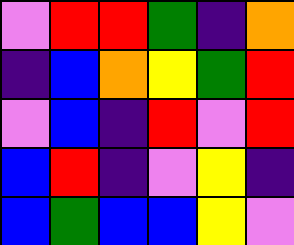[["violet", "red", "red", "green", "indigo", "orange"], ["indigo", "blue", "orange", "yellow", "green", "red"], ["violet", "blue", "indigo", "red", "violet", "red"], ["blue", "red", "indigo", "violet", "yellow", "indigo"], ["blue", "green", "blue", "blue", "yellow", "violet"]]